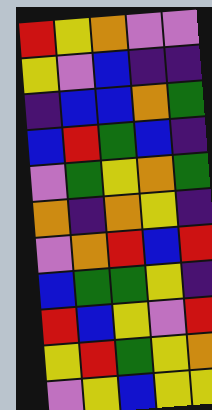[["red", "yellow", "orange", "violet", "violet"], ["yellow", "violet", "blue", "indigo", "indigo"], ["indigo", "blue", "blue", "orange", "green"], ["blue", "red", "green", "blue", "indigo"], ["violet", "green", "yellow", "orange", "green"], ["orange", "indigo", "orange", "yellow", "indigo"], ["violet", "orange", "red", "blue", "red"], ["blue", "green", "green", "yellow", "indigo"], ["red", "blue", "yellow", "violet", "red"], ["yellow", "red", "green", "yellow", "orange"], ["violet", "yellow", "blue", "yellow", "yellow"]]